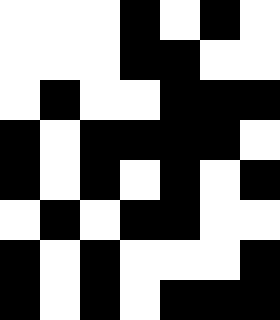[["white", "white", "white", "black", "white", "black", "white"], ["white", "white", "white", "black", "black", "white", "white"], ["white", "black", "white", "white", "black", "black", "black"], ["black", "white", "black", "black", "black", "black", "white"], ["black", "white", "black", "white", "black", "white", "black"], ["white", "black", "white", "black", "black", "white", "white"], ["black", "white", "black", "white", "white", "white", "black"], ["black", "white", "black", "white", "black", "black", "black"]]